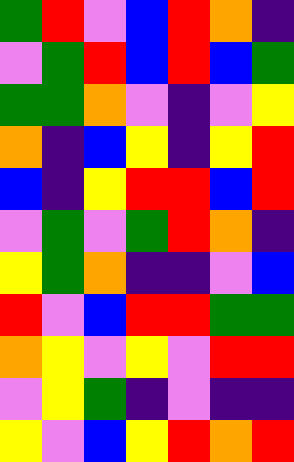[["green", "red", "violet", "blue", "red", "orange", "indigo"], ["violet", "green", "red", "blue", "red", "blue", "green"], ["green", "green", "orange", "violet", "indigo", "violet", "yellow"], ["orange", "indigo", "blue", "yellow", "indigo", "yellow", "red"], ["blue", "indigo", "yellow", "red", "red", "blue", "red"], ["violet", "green", "violet", "green", "red", "orange", "indigo"], ["yellow", "green", "orange", "indigo", "indigo", "violet", "blue"], ["red", "violet", "blue", "red", "red", "green", "green"], ["orange", "yellow", "violet", "yellow", "violet", "red", "red"], ["violet", "yellow", "green", "indigo", "violet", "indigo", "indigo"], ["yellow", "violet", "blue", "yellow", "red", "orange", "red"]]